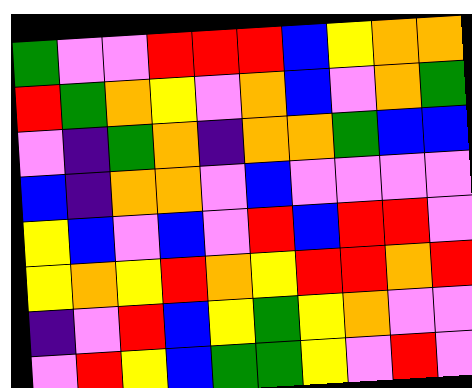[["green", "violet", "violet", "red", "red", "red", "blue", "yellow", "orange", "orange"], ["red", "green", "orange", "yellow", "violet", "orange", "blue", "violet", "orange", "green"], ["violet", "indigo", "green", "orange", "indigo", "orange", "orange", "green", "blue", "blue"], ["blue", "indigo", "orange", "orange", "violet", "blue", "violet", "violet", "violet", "violet"], ["yellow", "blue", "violet", "blue", "violet", "red", "blue", "red", "red", "violet"], ["yellow", "orange", "yellow", "red", "orange", "yellow", "red", "red", "orange", "red"], ["indigo", "violet", "red", "blue", "yellow", "green", "yellow", "orange", "violet", "violet"], ["violet", "red", "yellow", "blue", "green", "green", "yellow", "violet", "red", "violet"]]